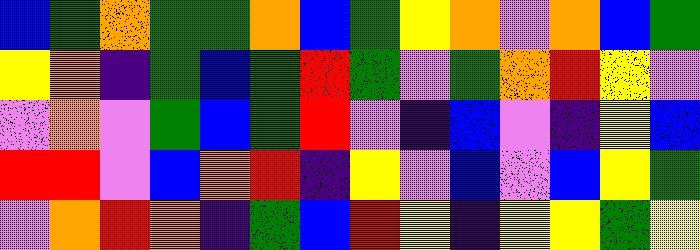[["blue", "green", "orange", "green", "green", "orange", "blue", "green", "yellow", "orange", "violet", "orange", "blue", "green"], ["yellow", "orange", "indigo", "green", "blue", "green", "red", "green", "violet", "green", "orange", "red", "yellow", "violet"], ["violet", "orange", "violet", "green", "blue", "green", "red", "violet", "indigo", "blue", "violet", "indigo", "yellow", "blue"], ["red", "red", "violet", "blue", "orange", "red", "indigo", "yellow", "violet", "blue", "violet", "blue", "yellow", "green"], ["violet", "orange", "red", "orange", "indigo", "green", "blue", "red", "yellow", "indigo", "yellow", "yellow", "green", "yellow"]]